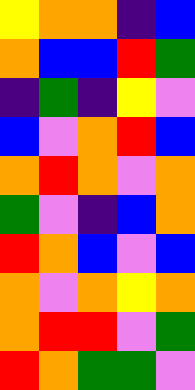[["yellow", "orange", "orange", "indigo", "blue"], ["orange", "blue", "blue", "red", "green"], ["indigo", "green", "indigo", "yellow", "violet"], ["blue", "violet", "orange", "red", "blue"], ["orange", "red", "orange", "violet", "orange"], ["green", "violet", "indigo", "blue", "orange"], ["red", "orange", "blue", "violet", "blue"], ["orange", "violet", "orange", "yellow", "orange"], ["orange", "red", "red", "violet", "green"], ["red", "orange", "green", "green", "violet"]]